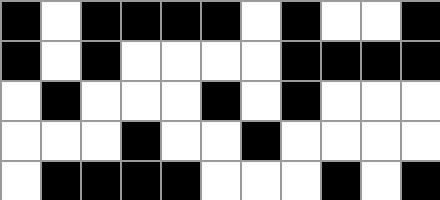[["black", "white", "black", "black", "black", "black", "white", "black", "white", "white", "black"], ["black", "white", "black", "white", "white", "white", "white", "black", "black", "black", "black"], ["white", "black", "white", "white", "white", "black", "white", "black", "white", "white", "white"], ["white", "white", "white", "black", "white", "white", "black", "white", "white", "white", "white"], ["white", "black", "black", "black", "black", "white", "white", "white", "black", "white", "black"]]